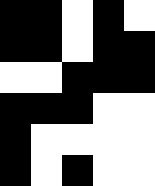[["black", "black", "white", "black", "white"], ["black", "black", "white", "black", "black"], ["white", "white", "black", "black", "black"], ["black", "black", "black", "white", "white"], ["black", "white", "white", "white", "white"], ["black", "white", "black", "white", "white"]]